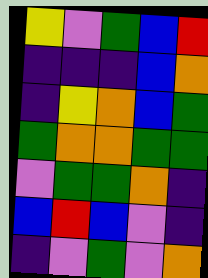[["yellow", "violet", "green", "blue", "red"], ["indigo", "indigo", "indigo", "blue", "orange"], ["indigo", "yellow", "orange", "blue", "green"], ["green", "orange", "orange", "green", "green"], ["violet", "green", "green", "orange", "indigo"], ["blue", "red", "blue", "violet", "indigo"], ["indigo", "violet", "green", "violet", "orange"]]